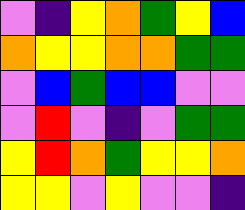[["violet", "indigo", "yellow", "orange", "green", "yellow", "blue"], ["orange", "yellow", "yellow", "orange", "orange", "green", "green"], ["violet", "blue", "green", "blue", "blue", "violet", "violet"], ["violet", "red", "violet", "indigo", "violet", "green", "green"], ["yellow", "red", "orange", "green", "yellow", "yellow", "orange"], ["yellow", "yellow", "violet", "yellow", "violet", "violet", "indigo"]]